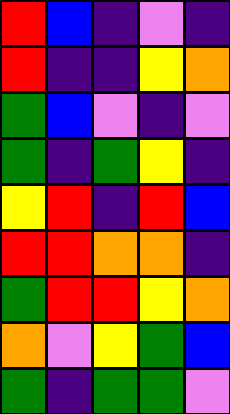[["red", "blue", "indigo", "violet", "indigo"], ["red", "indigo", "indigo", "yellow", "orange"], ["green", "blue", "violet", "indigo", "violet"], ["green", "indigo", "green", "yellow", "indigo"], ["yellow", "red", "indigo", "red", "blue"], ["red", "red", "orange", "orange", "indigo"], ["green", "red", "red", "yellow", "orange"], ["orange", "violet", "yellow", "green", "blue"], ["green", "indigo", "green", "green", "violet"]]